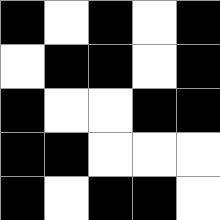[["black", "white", "black", "white", "black"], ["white", "black", "black", "white", "black"], ["black", "white", "white", "black", "black"], ["black", "black", "white", "white", "white"], ["black", "white", "black", "black", "white"]]